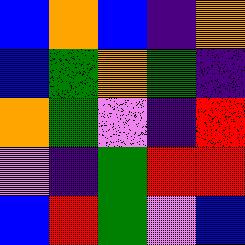[["blue", "orange", "blue", "indigo", "orange"], ["blue", "green", "orange", "green", "indigo"], ["orange", "green", "violet", "indigo", "red"], ["violet", "indigo", "green", "red", "red"], ["blue", "red", "green", "violet", "blue"]]